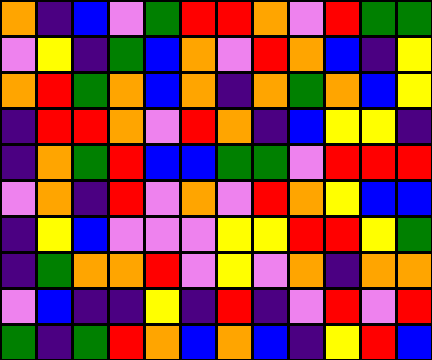[["orange", "indigo", "blue", "violet", "green", "red", "red", "orange", "violet", "red", "green", "green"], ["violet", "yellow", "indigo", "green", "blue", "orange", "violet", "red", "orange", "blue", "indigo", "yellow"], ["orange", "red", "green", "orange", "blue", "orange", "indigo", "orange", "green", "orange", "blue", "yellow"], ["indigo", "red", "red", "orange", "violet", "red", "orange", "indigo", "blue", "yellow", "yellow", "indigo"], ["indigo", "orange", "green", "red", "blue", "blue", "green", "green", "violet", "red", "red", "red"], ["violet", "orange", "indigo", "red", "violet", "orange", "violet", "red", "orange", "yellow", "blue", "blue"], ["indigo", "yellow", "blue", "violet", "violet", "violet", "yellow", "yellow", "red", "red", "yellow", "green"], ["indigo", "green", "orange", "orange", "red", "violet", "yellow", "violet", "orange", "indigo", "orange", "orange"], ["violet", "blue", "indigo", "indigo", "yellow", "indigo", "red", "indigo", "violet", "red", "violet", "red"], ["green", "indigo", "green", "red", "orange", "blue", "orange", "blue", "indigo", "yellow", "red", "blue"]]